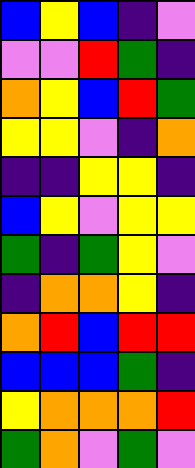[["blue", "yellow", "blue", "indigo", "violet"], ["violet", "violet", "red", "green", "indigo"], ["orange", "yellow", "blue", "red", "green"], ["yellow", "yellow", "violet", "indigo", "orange"], ["indigo", "indigo", "yellow", "yellow", "indigo"], ["blue", "yellow", "violet", "yellow", "yellow"], ["green", "indigo", "green", "yellow", "violet"], ["indigo", "orange", "orange", "yellow", "indigo"], ["orange", "red", "blue", "red", "red"], ["blue", "blue", "blue", "green", "indigo"], ["yellow", "orange", "orange", "orange", "red"], ["green", "orange", "violet", "green", "violet"]]